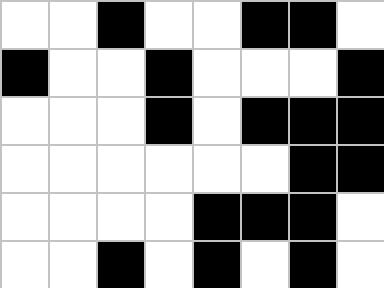[["white", "white", "black", "white", "white", "black", "black", "white"], ["black", "white", "white", "black", "white", "white", "white", "black"], ["white", "white", "white", "black", "white", "black", "black", "black"], ["white", "white", "white", "white", "white", "white", "black", "black"], ["white", "white", "white", "white", "black", "black", "black", "white"], ["white", "white", "black", "white", "black", "white", "black", "white"]]